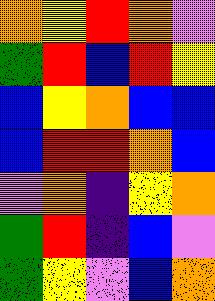[["orange", "yellow", "red", "orange", "violet"], ["green", "red", "blue", "red", "yellow"], ["blue", "yellow", "orange", "blue", "blue"], ["blue", "red", "red", "orange", "blue"], ["violet", "orange", "indigo", "yellow", "orange"], ["green", "red", "indigo", "blue", "violet"], ["green", "yellow", "violet", "blue", "orange"]]